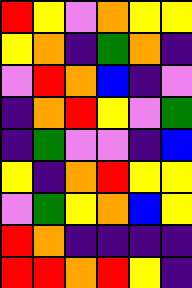[["red", "yellow", "violet", "orange", "yellow", "yellow"], ["yellow", "orange", "indigo", "green", "orange", "indigo"], ["violet", "red", "orange", "blue", "indigo", "violet"], ["indigo", "orange", "red", "yellow", "violet", "green"], ["indigo", "green", "violet", "violet", "indigo", "blue"], ["yellow", "indigo", "orange", "red", "yellow", "yellow"], ["violet", "green", "yellow", "orange", "blue", "yellow"], ["red", "orange", "indigo", "indigo", "indigo", "indigo"], ["red", "red", "orange", "red", "yellow", "indigo"]]